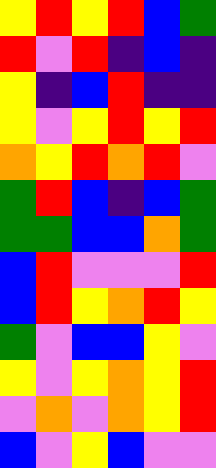[["yellow", "red", "yellow", "red", "blue", "green"], ["red", "violet", "red", "indigo", "blue", "indigo"], ["yellow", "indigo", "blue", "red", "indigo", "indigo"], ["yellow", "violet", "yellow", "red", "yellow", "red"], ["orange", "yellow", "red", "orange", "red", "violet"], ["green", "red", "blue", "indigo", "blue", "green"], ["green", "green", "blue", "blue", "orange", "green"], ["blue", "red", "violet", "violet", "violet", "red"], ["blue", "red", "yellow", "orange", "red", "yellow"], ["green", "violet", "blue", "blue", "yellow", "violet"], ["yellow", "violet", "yellow", "orange", "yellow", "red"], ["violet", "orange", "violet", "orange", "yellow", "red"], ["blue", "violet", "yellow", "blue", "violet", "violet"]]